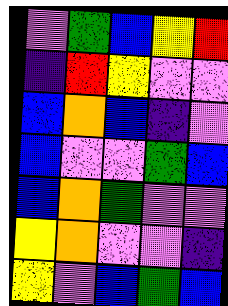[["violet", "green", "blue", "yellow", "red"], ["indigo", "red", "yellow", "violet", "violet"], ["blue", "orange", "blue", "indigo", "violet"], ["blue", "violet", "violet", "green", "blue"], ["blue", "orange", "green", "violet", "violet"], ["yellow", "orange", "violet", "violet", "indigo"], ["yellow", "violet", "blue", "green", "blue"]]